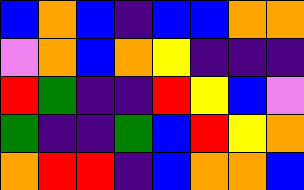[["blue", "orange", "blue", "indigo", "blue", "blue", "orange", "orange"], ["violet", "orange", "blue", "orange", "yellow", "indigo", "indigo", "indigo"], ["red", "green", "indigo", "indigo", "red", "yellow", "blue", "violet"], ["green", "indigo", "indigo", "green", "blue", "red", "yellow", "orange"], ["orange", "red", "red", "indigo", "blue", "orange", "orange", "blue"]]